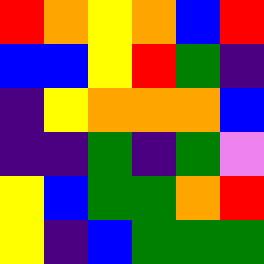[["red", "orange", "yellow", "orange", "blue", "red"], ["blue", "blue", "yellow", "red", "green", "indigo"], ["indigo", "yellow", "orange", "orange", "orange", "blue"], ["indigo", "indigo", "green", "indigo", "green", "violet"], ["yellow", "blue", "green", "green", "orange", "red"], ["yellow", "indigo", "blue", "green", "green", "green"]]